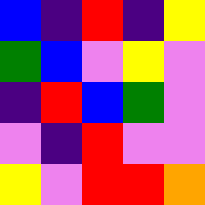[["blue", "indigo", "red", "indigo", "yellow"], ["green", "blue", "violet", "yellow", "violet"], ["indigo", "red", "blue", "green", "violet"], ["violet", "indigo", "red", "violet", "violet"], ["yellow", "violet", "red", "red", "orange"]]